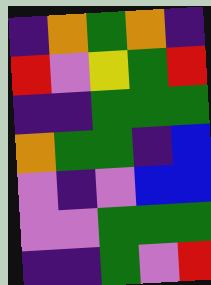[["indigo", "orange", "green", "orange", "indigo"], ["red", "violet", "yellow", "green", "red"], ["indigo", "indigo", "green", "green", "green"], ["orange", "green", "green", "indigo", "blue"], ["violet", "indigo", "violet", "blue", "blue"], ["violet", "violet", "green", "green", "green"], ["indigo", "indigo", "green", "violet", "red"]]